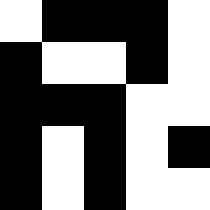[["white", "black", "black", "black", "white"], ["black", "white", "white", "black", "white"], ["black", "black", "black", "white", "white"], ["black", "white", "black", "white", "black"], ["black", "white", "black", "white", "white"]]